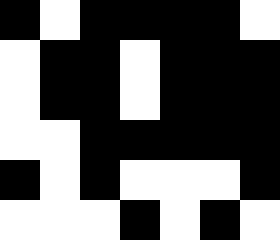[["black", "white", "black", "black", "black", "black", "white"], ["white", "black", "black", "white", "black", "black", "black"], ["white", "black", "black", "white", "black", "black", "black"], ["white", "white", "black", "black", "black", "black", "black"], ["black", "white", "black", "white", "white", "white", "black"], ["white", "white", "white", "black", "white", "black", "white"]]